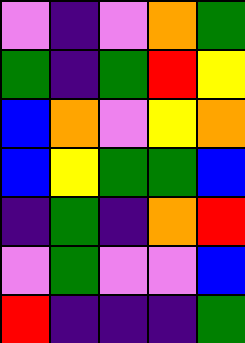[["violet", "indigo", "violet", "orange", "green"], ["green", "indigo", "green", "red", "yellow"], ["blue", "orange", "violet", "yellow", "orange"], ["blue", "yellow", "green", "green", "blue"], ["indigo", "green", "indigo", "orange", "red"], ["violet", "green", "violet", "violet", "blue"], ["red", "indigo", "indigo", "indigo", "green"]]